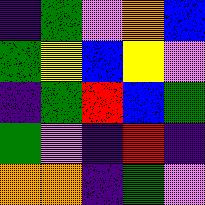[["indigo", "green", "violet", "orange", "blue"], ["green", "yellow", "blue", "yellow", "violet"], ["indigo", "green", "red", "blue", "green"], ["green", "violet", "indigo", "red", "indigo"], ["orange", "orange", "indigo", "green", "violet"]]